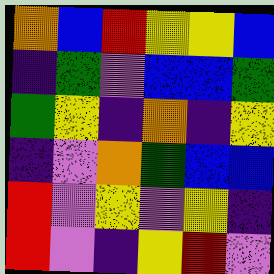[["orange", "blue", "red", "yellow", "yellow", "blue"], ["indigo", "green", "violet", "blue", "blue", "green"], ["green", "yellow", "indigo", "orange", "indigo", "yellow"], ["indigo", "violet", "orange", "green", "blue", "blue"], ["red", "violet", "yellow", "violet", "yellow", "indigo"], ["red", "violet", "indigo", "yellow", "red", "violet"]]